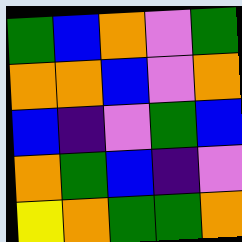[["green", "blue", "orange", "violet", "green"], ["orange", "orange", "blue", "violet", "orange"], ["blue", "indigo", "violet", "green", "blue"], ["orange", "green", "blue", "indigo", "violet"], ["yellow", "orange", "green", "green", "orange"]]